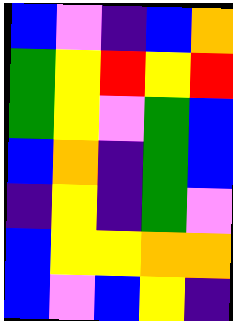[["blue", "violet", "indigo", "blue", "orange"], ["green", "yellow", "red", "yellow", "red"], ["green", "yellow", "violet", "green", "blue"], ["blue", "orange", "indigo", "green", "blue"], ["indigo", "yellow", "indigo", "green", "violet"], ["blue", "yellow", "yellow", "orange", "orange"], ["blue", "violet", "blue", "yellow", "indigo"]]